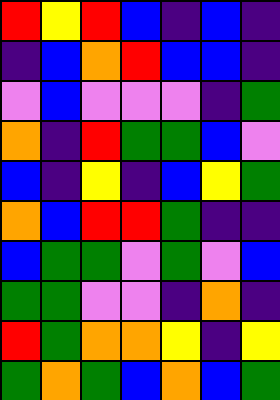[["red", "yellow", "red", "blue", "indigo", "blue", "indigo"], ["indigo", "blue", "orange", "red", "blue", "blue", "indigo"], ["violet", "blue", "violet", "violet", "violet", "indigo", "green"], ["orange", "indigo", "red", "green", "green", "blue", "violet"], ["blue", "indigo", "yellow", "indigo", "blue", "yellow", "green"], ["orange", "blue", "red", "red", "green", "indigo", "indigo"], ["blue", "green", "green", "violet", "green", "violet", "blue"], ["green", "green", "violet", "violet", "indigo", "orange", "indigo"], ["red", "green", "orange", "orange", "yellow", "indigo", "yellow"], ["green", "orange", "green", "blue", "orange", "blue", "green"]]